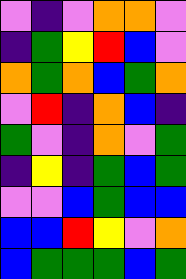[["violet", "indigo", "violet", "orange", "orange", "violet"], ["indigo", "green", "yellow", "red", "blue", "violet"], ["orange", "green", "orange", "blue", "green", "orange"], ["violet", "red", "indigo", "orange", "blue", "indigo"], ["green", "violet", "indigo", "orange", "violet", "green"], ["indigo", "yellow", "indigo", "green", "blue", "green"], ["violet", "violet", "blue", "green", "blue", "blue"], ["blue", "blue", "red", "yellow", "violet", "orange"], ["blue", "green", "green", "green", "blue", "green"]]